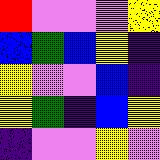[["red", "violet", "violet", "violet", "yellow"], ["blue", "green", "blue", "yellow", "indigo"], ["yellow", "violet", "violet", "blue", "indigo"], ["yellow", "green", "indigo", "blue", "yellow"], ["indigo", "violet", "violet", "yellow", "violet"]]